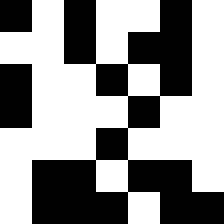[["black", "white", "black", "white", "white", "black", "white"], ["white", "white", "black", "white", "black", "black", "white"], ["black", "white", "white", "black", "white", "black", "white"], ["black", "white", "white", "white", "black", "white", "white"], ["white", "white", "white", "black", "white", "white", "white"], ["white", "black", "black", "white", "black", "black", "white"], ["white", "black", "black", "black", "white", "black", "black"]]